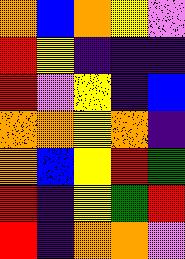[["orange", "blue", "orange", "yellow", "violet"], ["red", "yellow", "indigo", "indigo", "indigo"], ["red", "violet", "yellow", "indigo", "blue"], ["orange", "orange", "yellow", "orange", "indigo"], ["orange", "blue", "yellow", "red", "green"], ["red", "indigo", "yellow", "green", "red"], ["red", "indigo", "orange", "orange", "violet"]]